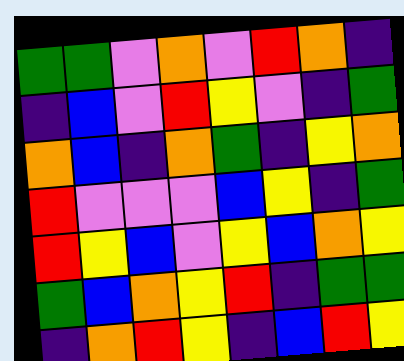[["green", "green", "violet", "orange", "violet", "red", "orange", "indigo"], ["indigo", "blue", "violet", "red", "yellow", "violet", "indigo", "green"], ["orange", "blue", "indigo", "orange", "green", "indigo", "yellow", "orange"], ["red", "violet", "violet", "violet", "blue", "yellow", "indigo", "green"], ["red", "yellow", "blue", "violet", "yellow", "blue", "orange", "yellow"], ["green", "blue", "orange", "yellow", "red", "indigo", "green", "green"], ["indigo", "orange", "red", "yellow", "indigo", "blue", "red", "yellow"]]